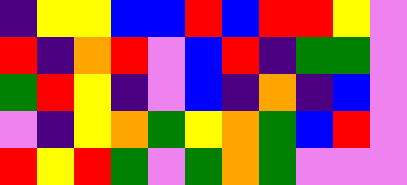[["indigo", "yellow", "yellow", "blue", "blue", "red", "blue", "red", "red", "yellow", "violet"], ["red", "indigo", "orange", "red", "violet", "blue", "red", "indigo", "green", "green", "violet"], ["green", "red", "yellow", "indigo", "violet", "blue", "indigo", "orange", "indigo", "blue", "violet"], ["violet", "indigo", "yellow", "orange", "green", "yellow", "orange", "green", "blue", "red", "violet"], ["red", "yellow", "red", "green", "violet", "green", "orange", "green", "violet", "violet", "violet"]]